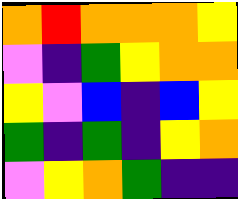[["orange", "red", "orange", "orange", "orange", "yellow"], ["violet", "indigo", "green", "yellow", "orange", "orange"], ["yellow", "violet", "blue", "indigo", "blue", "yellow"], ["green", "indigo", "green", "indigo", "yellow", "orange"], ["violet", "yellow", "orange", "green", "indigo", "indigo"]]